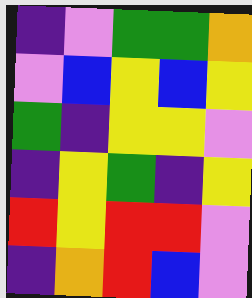[["indigo", "violet", "green", "green", "orange"], ["violet", "blue", "yellow", "blue", "yellow"], ["green", "indigo", "yellow", "yellow", "violet"], ["indigo", "yellow", "green", "indigo", "yellow"], ["red", "yellow", "red", "red", "violet"], ["indigo", "orange", "red", "blue", "violet"]]